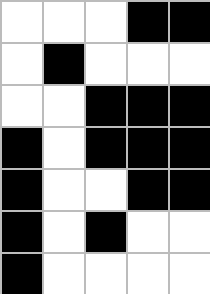[["white", "white", "white", "black", "black"], ["white", "black", "white", "white", "white"], ["white", "white", "black", "black", "black"], ["black", "white", "black", "black", "black"], ["black", "white", "white", "black", "black"], ["black", "white", "black", "white", "white"], ["black", "white", "white", "white", "white"]]